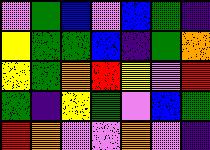[["violet", "green", "blue", "violet", "blue", "green", "indigo"], ["yellow", "green", "green", "blue", "indigo", "green", "orange"], ["yellow", "green", "orange", "red", "yellow", "violet", "red"], ["green", "indigo", "yellow", "green", "violet", "blue", "green"], ["red", "orange", "violet", "violet", "orange", "violet", "indigo"]]